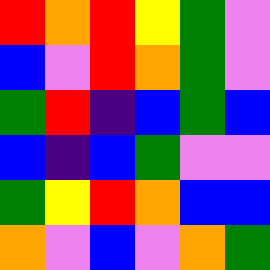[["red", "orange", "red", "yellow", "green", "violet"], ["blue", "violet", "red", "orange", "green", "violet"], ["green", "red", "indigo", "blue", "green", "blue"], ["blue", "indigo", "blue", "green", "violet", "violet"], ["green", "yellow", "red", "orange", "blue", "blue"], ["orange", "violet", "blue", "violet", "orange", "green"]]